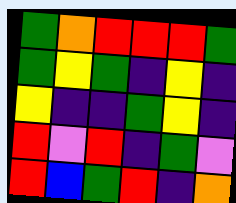[["green", "orange", "red", "red", "red", "green"], ["green", "yellow", "green", "indigo", "yellow", "indigo"], ["yellow", "indigo", "indigo", "green", "yellow", "indigo"], ["red", "violet", "red", "indigo", "green", "violet"], ["red", "blue", "green", "red", "indigo", "orange"]]